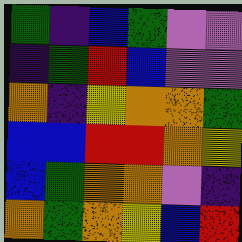[["green", "indigo", "blue", "green", "violet", "violet"], ["indigo", "green", "red", "blue", "violet", "violet"], ["orange", "indigo", "yellow", "orange", "orange", "green"], ["blue", "blue", "red", "red", "orange", "yellow"], ["blue", "green", "orange", "orange", "violet", "indigo"], ["orange", "green", "orange", "yellow", "blue", "red"]]